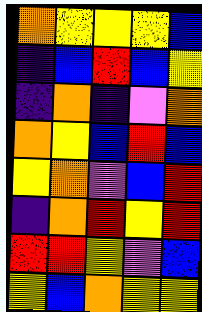[["orange", "yellow", "yellow", "yellow", "blue"], ["indigo", "blue", "red", "blue", "yellow"], ["indigo", "orange", "indigo", "violet", "orange"], ["orange", "yellow", "blue", "red", "blue"], ["yellow", "orange", "violet", "blue", "red"], ["indigo", "orange", "red", "yellow", "red"], ["red", "red", "yellow", "violet", "blue"], ["yellow", "blue", "orange", "yellow", "yellow"]]